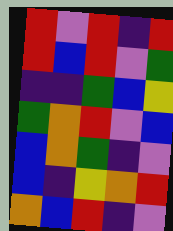[["red", "violet", "red", "indigo", "red"], ["red", "blue", "red", "violet", "green"], ["indigo", "indigo", "green", "blue", "yellow"], ["green", "orange", "red", "violet", "blue"], ["blue", "orange", "green", "indigo", "violet"], ["blue", "indigo", "yellow", "orange", "red"], ["orange", "blue", "red", "indigo", "violet"]]